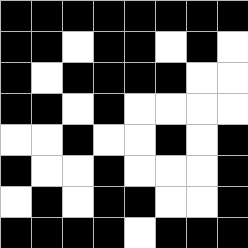[["black", "black", "black", "black", "black", "black", "black", "black"], ["black", "black", "white", "black", "black", "white", "black", "white"], ["black", "white", "black", "black", "black", "black", "white", "white"], ["black", "black", "white", "black", "white", "white", "white", "white"], ["white", "white", "black", "white", "white", "black", "white", "black"], ["black", "white", "white", "black", "white", "white", "white", "black"], ["white", "black", "white", "black", "black", "white", "white", "black"], ["black", "black", "black", "black", "white", "black", "black", "black"]]